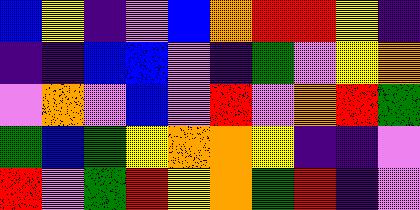[["blue", "yellow", "indigo", "violet", "blue", "orange", "red", "red", "yellow", "indigo"], ["indigo", "indigo", "blue", "blue", "violet", "indigo", "green", "violet", "yellow", "orange"], ["violet", "orange", "violet", "blue", "violet", "red", "violet", "orange", "red", "green"], ["green", "blue", "green", "yellow", "orange", "orange", "yellow", "indigo", "indigo", "violet"], ["red", "violet", "green", "red", "yellow", "orange", "green", "red", "indigo", "violet"]]